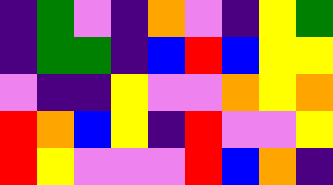[["indigo", "green", "violet", "indigo", "orange", "violet", "indigo", "yellow", "green"], ["indigo", "green", "green", "indigo", "blue", "red", "blue", "yellow", "yellow"], ["violet", "indigo", "indigo", "yellow", "violet", "violet", "orange", "yellow", "orange"], ["red", "orange", "blue", "yellow", "indigo", "red", "violet", "violet", "yellow"], ["red", "yellow", "violet", "violet", "violet", "red", "blue", "orange", "indigo"]]